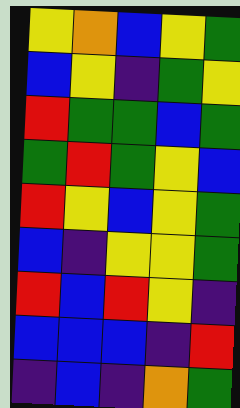[["yellow", "orange", "blue", "yellow", "green"], ["blue", "yellow", "indigo", "green", "yellow"], ["red", "green", "green", "blue", "green"], ["green", "red", "green", "yellow", "blue"], ["red", "yellow", "blue", "yellow", "green"], ["blue", "indigo", "yellow", "yellow", "green"], ["red", "blue", "red", "yellow", "indigo"], ["blue", "blue", "blue", "indigo", "red"], ["indigo", "blue", "indigo", "orange", "green"]]